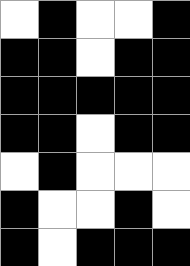[["white", "black", "white", "white", "black"], ["black", "black", "white", "black", "black"], ["black", "black", "black", "black", "black"], ["black", "black", "white", "black", "black"], ["white", "black", "white", "white", "white"], ["black", "white", "white", "black", "white"], ["black", "white", "black", "black", "black"]]